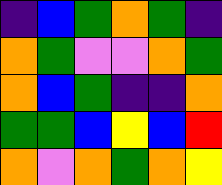[["indigo", "blue", "green", "orange", "green", "indigo"], ["orange", "green", "violet", "violet", "orange", "green"], ["orange", "blue", "green", "indigo", "indigo", "orange"], ["green", "green", "blue", "yellow", "blue", "red"], ["orange", "violet", "orange", "green", "orange", "yellow"]]